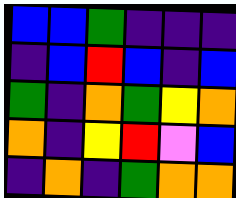[["blue", "blue", "green", "indigo", "indigo", "indigo"], ["indigo", "blue", "red", "blue", "indigo", "blue"], ["green", "indigo", "orange", "green", "yellow", "orange"], ["orange", "indigo", "yellow", "red", "violet", "blue"], ["indigo", "orange", "indigo", "green", "orange", "orange"]]